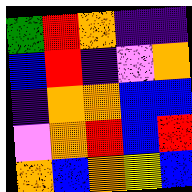[["green", "red", "orange", "indigo", "indigo"], ["blue", "red", "indigo", "violet", "orange"], ["indigo", "orange", "orange", "blue", "blue"], ["violet", "orange", "red", "blue", "red"], ["orange", "blue", "orange", "yellow", "blue"]]